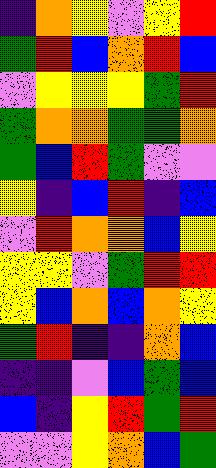[["indigo", "orange", "yellow", "violet", "yellow", "red"], ["green", "red", "blue", "orange", "red", "blue"], ["violet", "yellow", "yellow", "yellow", "green", "red"], ["green", "orange", "orange", "green", "green", "orange"], ["green", "blue", "red", "green", "violet", "violet"], ["yellow", "indigo", "blue", "red", "indigo", "blue"], ["violet", "red", "orange", "orange", "blue", "yellow"], ["yellow", "yellow", "violet", "green", "red", "red"], ["yellow", "blue", "orange", "blue", "orange", "yellow"], ["green", "red", "indigo", "indigo", "orange", "blue"], ["indigo", "indigo", "violet", "blue", "green", "blue"], ["blue", "indigo", "yellow", "red", "green", "red"], ["violet", "violet", "yellow", "orange", "blue", "green"]]